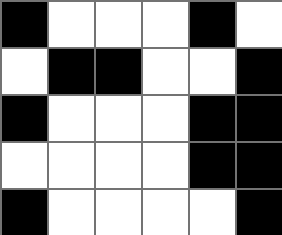[["black", "white", "white", "white", "black", "white"], ["white", "black", "black", "white", "white", "black"], ["black", "white", "white", "white", "black", "black"], ["white", "white", "white", "white", "black", "black"], ["black", "white", "white", "white", "white", "black"]]